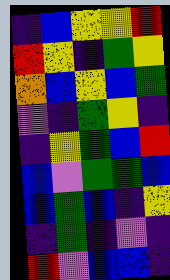[["indigo", "blue", "yellow", "yellow", "red"], ["red", "yellow", "indigo", "green", "yellow"], ["orange", "blue", "yellow", "blue", "green"], ["violet", "indigo", "green", "yellow", "indigo"], ["indigo", "yellow", "green", "blue", "red"], ["blue", "violet", "green", "green", "blue"], ["blue", "green", "blue", "indigo", "yellow"], ["indigo", "green", "indigo", "violet", "indigo"], ["red", "violet", "blue", "blue", "indigo"]]